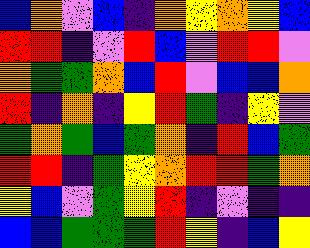[["blue", "orange", "violet", "blue", "indigo", "orange", "yellow", "orange", "yellow", "blue"], ["red", "red", "indigo", "violet", "red", "blue", "violet", "red", "red", "violet"], ["orange", "green", "green", "orange", "blue", "red", "violet", "blue", "blue", "orange"], ["red", "indigo", "orange", "indigo", "yellow", "red", "green", "indigo", "yellow", "violet"], ["green", "orange", "green", "blue", "green", "orange", "indigo", "red", "blue", "green"], ["red", "red", "indigo", "green", "yellow", "orange", "red", "red", "green", "orange"], ["yellow", "blue", "violet", "green", "yellow", "red", "indigo", "violet", "indigo", "indigo"], ["blue", "blue", "green", "green", "green", "red", "yellow", "indigo", "blue", "yellow"]]